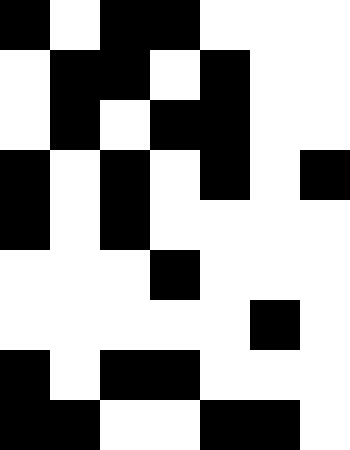[["black", "white", "black", "black", "white", "white", "white"], ["white", "black", "black", "white", "black", "white", "white"], ["white", "black", "white", "black", "black", "white", "white"], ["black", "white", "black", "white", "black", "white", "black"], ["black", "white", "black", "white", "white", "white", "white"], ["white", "white", "white", "black", "white", "white", "white"], ["white", "white", "white", "white", "white", "black", "white"], ["black", "white", "black", "black", "white", "white", "white"], ["black", "black", "white", "white", "black", "black", "white"]]